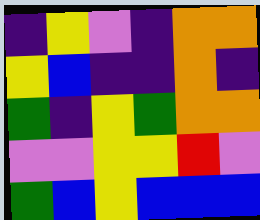[["indigo", "yellow", "violet", "indigo", "orange", "orange"], ["yellow", "blue", "indigo", "indigo", "orange", "indigo"], ["green", "indigo", "yellow", "green", "orange", "orange"], ["violet", "violet", "yellow", "yellow", "red", "violet"], ["green", "blue", "yellow", "blue", "blue", "blue"]]